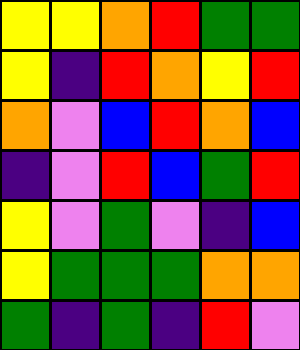[["yellow", "yellow", "orange", "red", "green", "green"], ["yellow", "indigo", "red", "orange", "yellow", "red"], ["orange", "violet", "blue", "red", "orange", "blue"], ["indigo", "violet", "red", "blue", "green", "red"], ["yellow", "violet", "green", "violet", "indigo", "blue"], ["yellow", "green", "green", "green", "orange", "orange"], ["green", "indigo", "green", "indigo", "red", "violet"]]